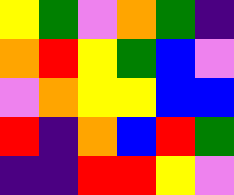[["yellow", "green", "violet", "orange", "green", "indigo"], ["orange", "red", "yellow", "green", "blue", "violet"], ["violet", "orange", "yellow", "yellow", "blue", "blue"], ["red", "indigo", "orange", "blue", "red", "green"], ["indigo", "indigo", "red", "red", "yellow", "violet"]]